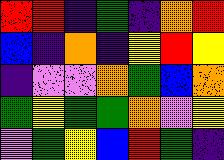[["red", "red", "indigo", "green", "indigo", "orange", "red"], ["blue", "indigo", "orange", "indigo", "yellow", "red", "yellow"], ["indigo", "violet", "violet", "orange", "green", "blue", "orange"], ["green", "yellow", "green", "green", "orange", "violet", "yellow"], ["violet", "green", "yellow", "blue", "red", "green", "indigo"]]